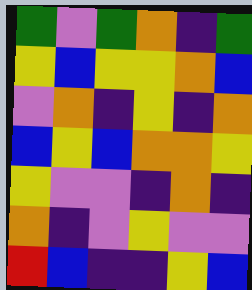[["green", "violet", "green", "orange", "indigo", "green"], ["yellow", "blue", "yellow", "yellow", "orange", "blue"], ["violet", "orange", "indigo", "yellow", "indigo", "orange"], ["blue", "yellow", "blue", "orange", "orange", "yellow"], ["yellow", "violet", "violet", "indigo", "orange", "indigo"], ["orange", "indigo", "violet", "yellow", "violet", "violet"], ["red", "blue", "indigo", "indigo", "yellow", "blue"]]